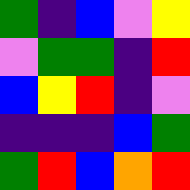[["green", "indigo", "blue", "violet", "yellow"], ["violet", "green", "green", "indigo", "red"], ["blue", "yellow", "red", "indigo", "violet"], ["indigo", "indigo", "indigo", "blue", "green"], ["green", "red", "blue", "orange", "red"]]